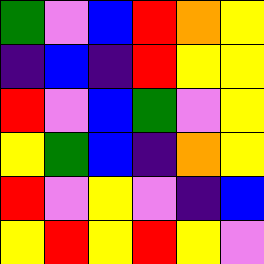[["green", "violet", "blue", "red", "orange", "yellow"], ["indigo", "blue", "indigo", "red", "yellow", "yellow"], ["red", "violet", "blue", "green", "violet", "yellow"], ["yellow", "green", "blue", "indigo", "orange", "yellow"], ["red", "violet", "yellow", "violet", "indigo", "blue"], ["yellow", "red", "yellow", "red", "yellow", "violet"]]